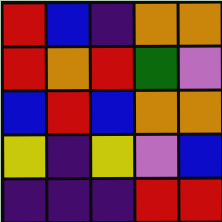[["red", "blue", "indigo", "orange", "orange"], ["red", "orange", "red", "green", "violet"], ["blue", "red", "blue", "orange", "orange"], ["yellow", "indigo", "yellow", "violet", "blue"], ["indigo", "indigo", "indigo", "red", "red"]]